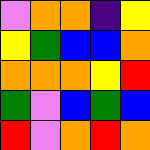[["violet", "orange", "orange", "indigo", "yellow"], ["yellow", "green", "blue", "blue", "orange"], ["orange", "orange", "orange", "yellow", "red"], ["green", "violet", "blue", "green", "blue"], ["red", "violet", "orange", "red", "orange"]]